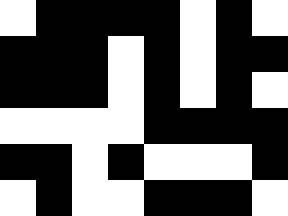[["white", "black", "black", "black", "black", "white", "black", "white"], ["black", "black", "black", "white", "black", "white", "black", "black"], ["black", "black", "black", "white", "black", "white", "black", "white"], ["white", "white", "white", "white", "black", "black", "black", "black"], ["black", "black", "white", "black", "white", "white", "white", "black"], ["white", "black", "white", "white", "black", "black", "black", "white"]]